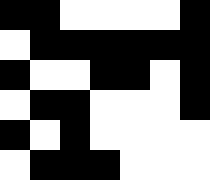[["black", "black", "white", "white", "white", "white", "black"], ["white", "black", "black", "black", "black", "black", "black"], ["black", "white", "white", "black", "black", "white", "black"], ["white", "black", "black", "white", "white", "white", "black"], ["black", "white", "black", "white", "white", "white", "white"], ["white", "black", "black", "black", "white", "white", "white"]]